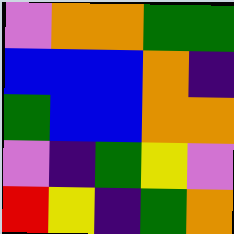[["violet", "orange", "orange", "green", "green"], ["blue", "blue", "blue", "orange", "indigo"], ["green", "blue", "blue", "orange", "orange"], ["violet", "indigo", "green", "yellow", "violet"], ["red", "yellow", "indigo", "green", "orange"]]